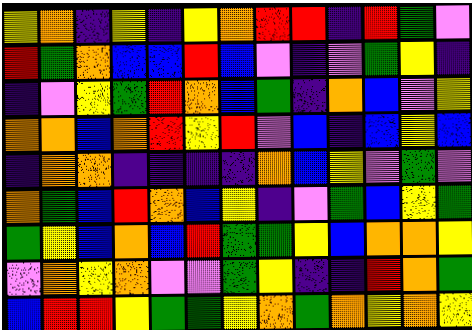[["yellow", "orange", "indigo", "yellow", "indigo", "yellow", "orange", "red", "red", "indigo", "red", "green", "violet"], ["red", "green", "orange", "blue", "blue", "red", "blue", "violet", "indigo", "violet", "green", "yellow", "indigo"], ["indigo", "violet", "yellow", "green", "red", "orange", "blue", "green", "indigo", "orange", "blue", "violet", "yellow"], ["orange", "orange", "blue", "orange", "red", "yellow", "red", "violet", "blue", "indigo", "blue", "yellow", "blue"], ["indigo", "orange", "orange", "indigo", "indigo", "indigo", "indigo", "orange", "blue", "yellow", "violet", "green", "violet"], ["orange", "green", "blue", "red", "orange", "blue", "yellow", "indigo", "violet", "green", "blue", "yellow", "green"], ["green", "yellow", "blue", "orange", "blue", "red", "green", "green", "yellow", "blue", "orange", "orange", "yellow"], ["violet", "orange", "yellow", "orange", "violet", "violet", "green", "yellow", "indigo", "indigo", "red", "orange", "green"], ["blue", "red", "red", "yellow", "green", "green", "yellow", "orange", "green", "orange", "yellow", "orange", "yellow"]]